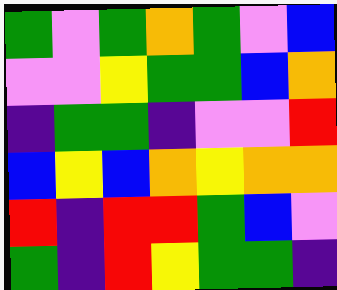[["green", "violet", "green", "orange", "green", "violet", "blue"], ["violet", "violet", "yellow", "green", "green", "blue", "orange"], ["indigo", "green", "green", "indigo", "violet", "violet", "red"], ["blue", "yellow", "blue", "orange", "yellow", "orange", "orange"], ["red", "indigo", "red", "red", "green", "blue", "violet"], ["green", "indigo", "red", "yellow", "green", "green", "indigo"]]